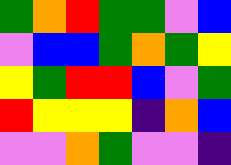[["green", "orange", "red", "green", "green", "violet", "blue"], ["violet", "blue", "blue", "green", "orange", "green", "yellow"], ["yellow", "green", "red", "red", "blue", "violet", "green"], ["red", "yellow", "yellow", "yellow", "indigo", "orange", "blue"], ["violet", "violet", "orange", "green", "violet", "violet", "indigo"]]